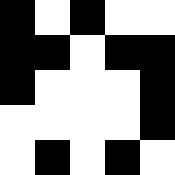[["black", "white", "black", "white", "white"], ["black", "black", "white", "black", "black"], ["black", "white", "white", "white", "black"], ["white", "white", "white", "white", "black"], ["white", "black", "white", "black", "white"]]